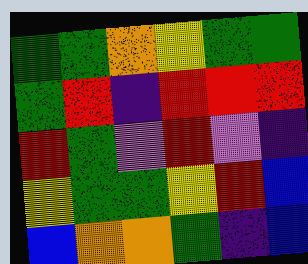[["green", "green", "orange", "yellow", "green", "green"], ["green", "red", "indigo", "red", "red", "red"], ["red", "green", "violet", "red", "violet", "indigo"], ["yellow", "green", "green", "yellow", "red", "blue"], ["blue", "orange", "orange", "green", "indigo", "blue"]]